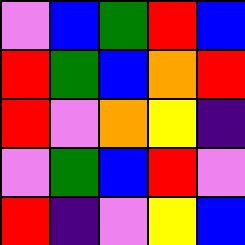[["violet", "blue", "green", "red", "blue"], ["red", "green", "blue", "orange", "red"], ["red", "violet", "orange", "yellow", "indigo"], ["violet", "green", "blue", "red", "violet"], ["red", "indigo", "violet", "yellow", "blue"]]